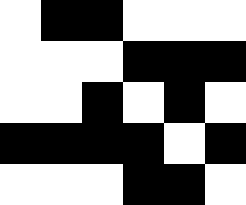[["white", "black", "black", "white", "white", "white"], ["white", "white", "white", "black", "black", "black"], ["white", "white", "black", "white", "black", "white"], ["black", "black", "black", "black", "white", "black"], ["white", "white", "white", "black", "black", "white"]]